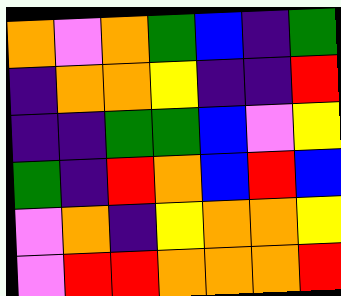[["orange", "violet", "orange", "green", "blue", "indigo", "green"], ["indigo", "orange", "orange", "yellow", "indigo", "indigo", "red"], ["indigo", "indigo", "green", "green", "blue", "violet", "yellow"], ["green", "indigo", "red", "orange", "blue", "red", "blue"], ["violet", "orange", "indigo", "yellow", "orange", "orange", "yellow"], ["violet", "red", "red", "orange", "orange", "orange", "red"]]